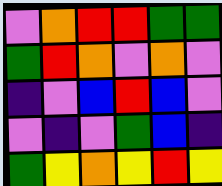[["violet", "orange", "red", "red", "green", "green"], ["green", "red", "orange", "violet", "orange", "violet"], ["indigo", "violet", "blue", "red", "blue", "violet"], ["violet", "indigo", "violet", "green", "blue", "indigo"], ["green", "yellow", "orange", "yellow", "red", "yellow"]]